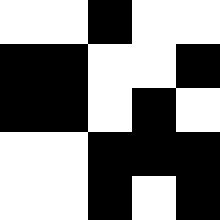[["white", "white", "black", "white", "white"], ["black", "black", "white", "white", "black"], ["black", "black", "white", "black", "white"], ["white", "white", "black", "black", "black"], ["white", "white", "black", "white", "black"]]